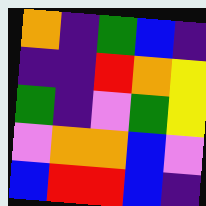[["orange", "indigo", "green", "blue", "indigo"], ["indigo", "indigo", "red", "orange", "yellow"], ["green", "indigo", "violet", "green", "yellow"], ["violet", "orange", "orange", "blue", "violet"], ["blue", "red", "red", "blue", "indigo"]]